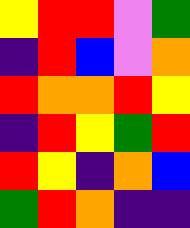[["yellow", "red", "red", "violet", "green"], ["indigo", "red", "blue", "violet", "orange"], ["red", "orange", "orange", "red", "yellow"], ["indigo", "red", "yellow", "green", "red"], ["red", "yellow", "indigo", "orange", "blue"], ["green", "red", "orange", "indigo", "indigo"]]